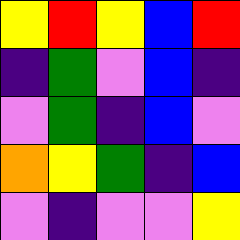[["yellow", "red", "yellow", "blue", "red"], ["indigo", "green", "violet", "blue", "indigo"], ["violet", "green", "indigo", "blue", "violet"], ["orange", "yellow", "green", "indigo", "blue"], ["violet", "indigo", "violet", "violet", "yellow"]]